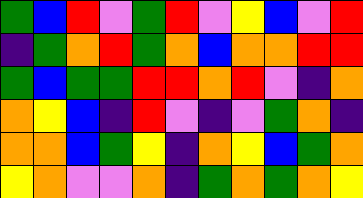[["green", "blue", "red", "violet", "green", "red", "violet", "yellow", "blue", "violet", "red"], ["indigo", "green", "orange", "red", "green", "orange", "blue", "orange", "orange", "red", "red"], ["green", "blue", "green", "green", "red", "red", "orange", "red", "violet", "indigo", "orange"], ["orange", "yellow", "blue", "indigo", "red", "violet", "indigo", "violet", "green", "orange", "indigo"], ["orange", "orange", "blue", "green", "yellow", "indigo", "orange", "yellow", "blue", "green", "orange"], ["yellow", "orange", "violet", "violet", "orange", "indigo", "green", "orange", "green", "orange", "yellow"]]